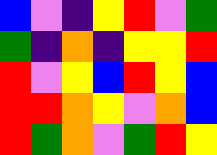[["blue", "violet", "indigo", "yellow", "red", "violet", "green"], ["green", "indigo", "orange", "indigo", "yellow", "yellow", "red"], ["red", "violet", "yellow", "blue", "red", "yellow", "blue"], ["red", "red", "orange", "yellow", "violet", "orange", "blue"], ["red", "green", "orange", "violet", "green", "red", "yellow"]]